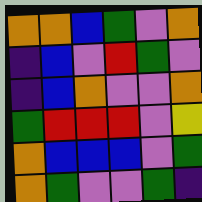[["orange", "orange", "blue", "green", "violet", "orange"], ["indigo", "blue", "violet", "red", "green", "violet"], ["indigo", "blue", "orange", "violet", "violet", "orange"], ["green", "red", "red", "red", "violet", "yellow"], ["orange", "blue", "blue", "blue", "violet", "green"], ["orange", "green", "violet", "violet", "green", "indigo"]]